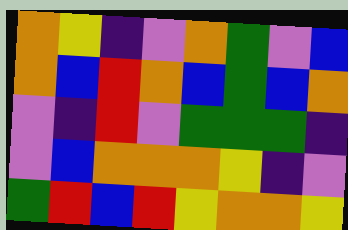[["orange", "yellow", "indigo", "violet", "orange", "green", "violet", "blue"], ["orange", "blue", "red", "orange", "blue", "green", "blue", "orange"], ["violet", "indigo", "red", "violet", "green", "green", "green", "indigo"], ["violet", "blue", "orange", "orange", "orange", "yellow", "indigo", "violet"], ["green", "red", "blue", "red", "yellow", "orange", "orange", "yellow"]]